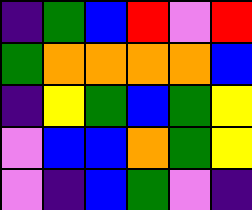[["indigo", "green", "blue", "red", "violet", "red"], ["green", "orange", "orange", "orange", "orange", "blue"], ["indigo", "yellow", "green", "blue", "green", "yellow"], ["violet", "blue", "blue", "orange", "green", "yellow"], ["violet", "indigo", "blue", "green", "violet", "indigo"]]